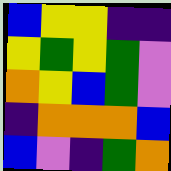[["blue", "yellow", "yellow", "indigo", "indigo"], ["yellow", "green", "yellow", "green", "violet"], ["orange", "yellow", "blue", "green", "violet"], ["indigo", "orange", "orange", "orange", "blue"], ["blue", "violet", "indigo", "green", "orange"]]